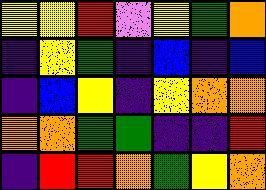[["yellow", "yellow", "red", "violet", "yellow", "green", "orange"], ["indigo", "yellow", "green", "indigo", "blue", "indigo", "blue"], ["indigo", "blue", "yellow", "indigo", "yellow", "orange", "orange"], ["orange", "orange", "green", "green", "indigo", "indigo", "red"], ["indigo", "red", "red", "orange", "green", "yellow", "orange"]]